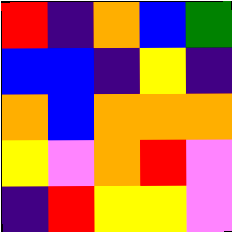[["red", "indigo", "orange", "blue", "green"], ["blue", "blue", "indigo", "yellow", "indigo"], ["orange", "blue", "orange", "orange", "orange"], ["yellow", "violet", "orange", "red", "violet"], ["indigo", "red", "yellow", "yellow", "violet"]]